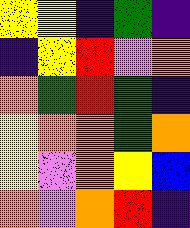[["yellow", "yellow", "indigo", "green", "indigo"], ["indigo", "yellow", "red", "violet", "orange"], ["orange", "green", "red", "green", "indigo"], ["yellow", "orange", "orange", "green", "orange"], ["yellow", "violet", "orange", "yellow", "blue"], ["orange", "violet", "orange", "red", "indigo"]]